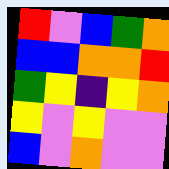[["red", "violet", "blue", "green", "orange"], ["blue", "blue", "orange", "orange", "red"], ["green", "yellow", "indigo", "yellow", "orange"], ["yellow", "violet", "yellow", "violet", "violet"], ["blue", "violet", "orange", "violet", "violet"]]